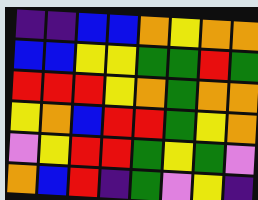[["indigo", "indigo", "blue", "blue", "orange", "yellow", "orange", "orange"], ["blue", "blue", "yellow", "yellow", "green", "green", "red", "green"], ["red", "red", "red", "yellow", "orange", "green", "orange", "orange"], ["yellow", "orange", "blue", "red", "red", "green", "yellow", "orange"], ["violet", "yellow", "red", "red", "green", "yellow", "green", "violet"], ["orange", "blue", "red", "indigo", "green", "violet", "yellow", "indigo"]]